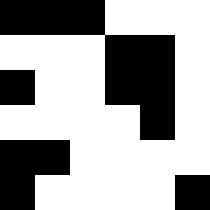[["black", "black", "black", "white", "white", "white"], ["white", "white", "white", "black", "black", "white"], ["black", "white", "white", "black", "black", "white"], ["white", "white", "white", "white", "black", "white"], ["black", "black", "white", "white", "white", "white"], ["black", "white", "white", "white", "white", "black"]]